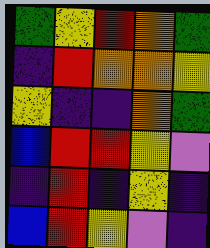[["green", "yellow", "red", "orange", "green"], ["indigo", "red", "orange", "orange", "yellow"], ["yellow", "indigo", "indigo", "orange", "green"], ["blue", "red", "red", "yellow", "violet"], ["indigo", "red", "indigo", "yellow", "indigo"], ["blue", "red", "yellow", "violet", "indigo"]]